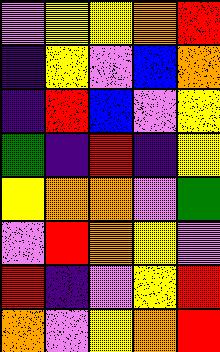[["violet", "yellow", "yellow", "orange", "red"], ["indigo", "yellow", "violet", "blue", "orange"], ["indigo", "red", "blue", "violet", "yellow"], ["green", "indigo", "red", "indigo", "yellow"], ["yellow", "orange", "orange", "violet", "green"], ["violet", "red", "orange", "yellow", "violet"], ["red", "indigo", "violet", "yellow", "red"], ["orange", "violet", "yellow", "orange", "red"]]